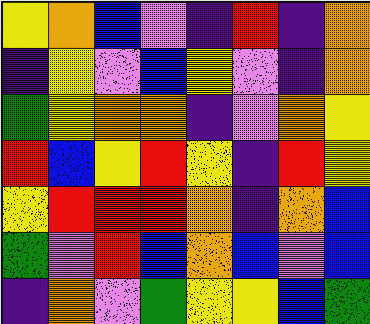[["yellow", "orange", "blue", "violet", "indigo", "red", "indigo", "orange"], ["indigo", "yellow", "violet", "blue", "yellow", "violet", "indigo", "orange"], ["green", "yellow", "orange", "orange", "indigo", "violet", "orange", "yellow"], ["red", "blue", "yellow", "red", "yellow", "indigo", "red", "yellow"], ["yellow", "red", "red", "red", "orange", "indigo", "orange", "blue"], ["green", "violet", "red", "blue", "orange", "blue", "violet", "blue"], ["indigo", "orange", "violet", "green", "yellow", "yellow", "blue", "green"]]